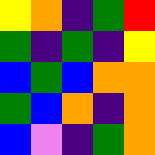[["yellow", "orange", "indigo", "green", "red"], ["green", "indigo", "green", "indigo", "yellow"], ["blue", "green", "blue", "orange", "orange"], ["green", "blue", "orange", "indigo", "orange"], ["blue", "violet", "indigo", "green", "orange"]]